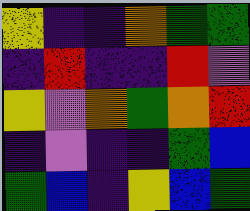[["yellow", "indigo", "indigo", "orange", "green", "green"], ["indigo", "red", "indigo", "indigo", "red", "violet"], ["yellow", "violet", "orange", "green", "orange", "red"], ["indigo", "violet", "indigo", "indigo", "green", "blue"], ["green", "blue", "indigo", "yellow", "blue", "green"]]